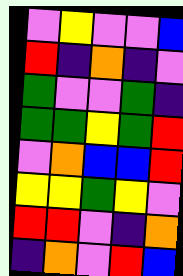[["violet", "yellow", "violet", "violet", "blue"], ["red", "indigo", "orange", "indigo", "violet"], ["green", "violet", "violet", "green", "indigo"], ["green", "green", "yellow", "green", "red"], ["violet", "orange", "blue", "blue", "red"], ["yellow", "yellow", "green", "yellow", "violet"], ["red", "red", "violet", "indigo", "orange"], ["indigo", "orange", "violet", "red", "blue"]]